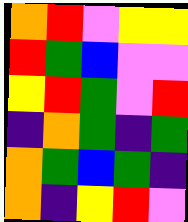[["orange", "red", "violet", "yellow", "yellow"], ["red", "green", "blue", "violet", "violet"], ["yellow", "red", "green", "violet", "red"], ["indigo", "orange", "green", "indigo", "green"], ["orange", "green", "blue", "green", "indigo"], ["orange", "indigo", "yellow", "red", "violet"]]